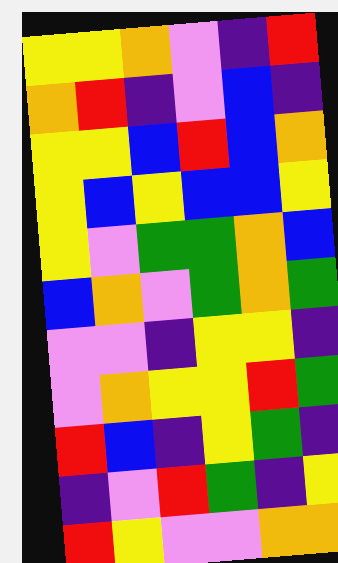[["yellow", "yellow", "orange", "violet", "indigo", "red"], ["orange", "red", "indigo", "violet", "blue", "indigo"], ["yellow", "yellow", "blue", "red", "blue", "orange"], ["yellow", "blue", "yellow", "blue", "blue", "yellow"], ["yellow", "violet", "green", "green", "orange", "blue"], ["blue", "orange", "violet", "green", "orange", "green"], ["violet", "violet", "indigo", "yellow", "yellow", "indigo"], ["violet", "orange", "yellow", "yellow", "red", "green"], ["red", "blue", "indigo", "yellow", "green", "indigo"], ["indigo", "violet", "red", "green", "indigo", "yellow"], ["red", "yellow", "violet", "violet", "orange", "orange"]]